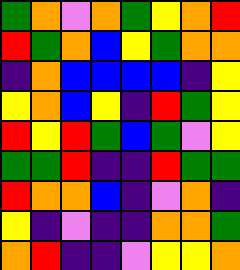[["green", "orange", "violet", "orange", "green", "yellow", "orange", "red"], ["red", "green", "orange", "blue", "yellow", "green", "orange", "orange"], ["indigo", "orange", "blue", "blue", "blue", "blue", "indigo", "yellow"], ["yellow", "orange", "blue", "yellow", "indigo", "red", "green", "yellow"], ["red", "yellow", "red", "green", "blue", "green", "violet", "yellow"], ["green", "green", "red", "indigo", "indigo", "red", "green", "green"], ["red", "orange", "orange", "blue", "indigo", "violet", "orange", "indigo"], ["yellow", "indigo", "violet", "indigo", "indigo", "orange", "orange", "green"], ["orange", "red", "indigo", "indigo", "violet", "yellow", "yellow", "orange"]]